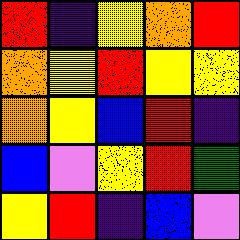[["red", "indigo", "yellow", "orange", "red"], ["orange", "yellow", "red", "yellow", "yellow"], ["orange", "yellow", "blue", "red", "indigo"], ["blue", "violet", "yellow", "red", "green"], ["yellow", "red", "indigo", "blue", "violet"]]